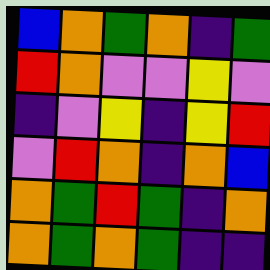[["blue", "orange", "green", "orange", "indigo", "green"], ["red", "orange", "violet", "violet", "yellow", "violet"], ["indigo", "violet", "yellow", "indigo", "yellow", "red"], ["violet", "red", "orange", "indigo", "orange", "blue"], ["orange", "green", "red", "green", "indigo", "orange"], ["orange", "green", "orange", "green", "indigo", "indigo"]]